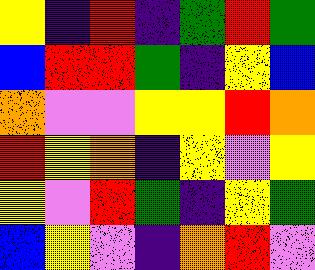[["yellow", "indigo", "red", "indigo", "green", "red", "green"], ["blue", "red", "red", "green", "indigo", "yellow", "blue"], ["orange", "violet", "violet", "yellow", "yellow", "red", "orange"], ["red", "yellow", "orange", "indigo", "yellow", "violet", "yellow"], ["yellow", "violet", "red", "green", "indigo", "yellow", "green"], ["blue", "yellow", "violet", "indigo", "orange", "red", "violet"]]